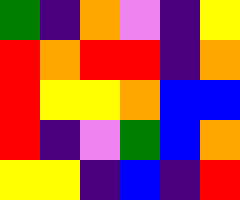[["green", "indigo", "orange", "violet", "indigo", "yellow"], ["red", "orange", "red", "red", "indigo", "orange"], ["red", "yellow", "yellow", "orange", "blue", "blue"], ["red", "indigo", "violet", "green", "blue", "orange"], ["yellow", "yellow", "indigo", "blue", "indigo", "red"]]